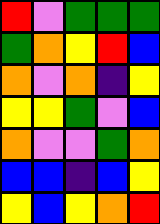[["red", "violet", "green", "green", "green"], ["green", "orange", "yellow", "red", "blue"], ["orange", "violet", "orange", "indigo", "yellow"], ["yellow", "yellow", "green", "violet", "blue"], ["orange", "violet", "violet", "green", "orange"], ["blue", "blue", "indigo", "blue", "yellow"], ["yellow", "blue", "yellow", "orange", "red"]]